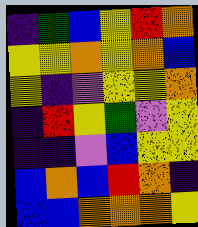[["indigo", "green", "blue", "yellow", "red", "orange"], ["yellow", "yellow", "orange", "yellow", "orange", "blue"], ["yellow", "indigo", "violet", "yellow", "yellow", "orange"], ["indigo", "red", "yellow", "green", "violet", "yellow"], ["indigo", "indigo", "violet", "blue", "yellow", "yellow"], ["blue", "orange", "blue", "red", "orange", "indigo"], ["blue", "blue", "orange", "orange", "orange", "yellow"]]